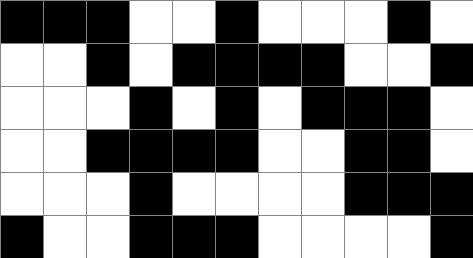[["black", "black", "black", "white", "white", "black", "white", "white", "white", "black", "white"], ["white", "white", "black", "white", "black", "black", "black", "black", "white", "white", "black"], ["white", "white", "white", "black", "white", "black", "white", "black", "black", "black", "white"], ["white", "white", "black", "black", "black", "black", "white", "white", "black", "black", "white"], ["white", "white", "white", "black", "white", "white", "white", "white", "black", "black", "black"], ["black", "white", "white", "black", "black", "black", "white", "white", "white", "white", "black"]]